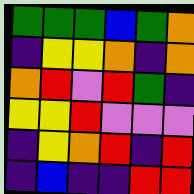[["green", "green", "green", "blue", "green", "orange"], ["indigo", "yellow", "yellow", "orange", "indigo", "orange"], ["orange", "red", "violet", "red", "green", "indigo"], ["yellow", "yellow", "red", "violet", "violet", "violet"], ["indigo", "yellow", "orange", "red", "indigo", "red"], ["indigo", "blue", "indigo", "indigo", "red", "red"]]